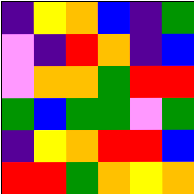[["indigo", "yellow", "orange", "blue", "indigo", "green"], ["violet", "indigo", "red", "orange", "indigo", "blue"], ["violet", "orange", "orange", "green", "red", "red"], ["green", "blue", "green", "green", "violet", "green"], ["indigo", "yellow", "orange", "red", "red", "blue"], ["red", "red", "green", "orange", "yellow", "orange"]]